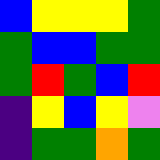[["blue", "yellow", "yellow", "yellow", "green"], ["green", "blue", "blue", "green", "green"], ["green", "red", "green", "blue", "red"], ["indigo", "yellow", "blue", "yellow", "violet"], ["indigo", "green", "green", "orange", "green"]]